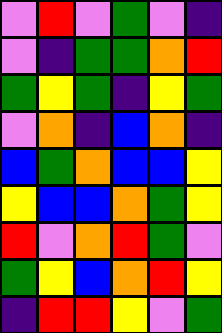[["violet", "red", "violet", "green", "violet", "indigo"], ["violet", "indigo", "green", "green", "orange", "red"], ["green", "yellow", "green", "indigo", "yellow", "green"], ["violet", "orange", "indigo", "blue", "orange", "indigo"], ["blue", "green", "orange", "blue", "blue", "yellow"], ["yellow", "blue", "blue", "orange", "green", "yellow"], ["red", "violet", "orange", "red", "green", "violet"], ["green", "yellow", "blue", "orange", "red", "yellow"], ["indigo", "red", "red", "yellow", "violet", "green"]]